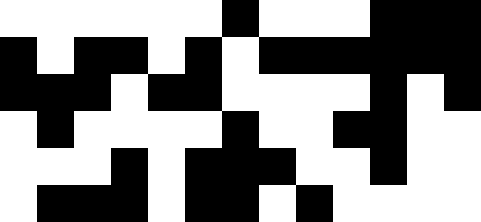[["white", "white", "white", "white", "white", "white", "black", "white", "white", "white", "black", "black", "black"], ["black", "white", "black", "black", "white", "black", "white", "black", "black", "black", "black", "black", "black"], ["black", "black", "black", "white", "black", "black", "white", "white", "white", "white", "black", "white", "black"], ["white", "black", "white", "white", "white", "white", "black", "white", "white", "black", "black", "white", "white"], ["white", "white", "white", "black", "white", "black", "black", "black", "white", "white", "black", "white", "white"], ["white", "black", "black", "black", "white", "black", "black", "white", "black", "white", "white", "white", "white"]]